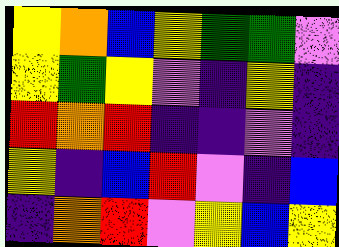[["yellow", "orange", "blue", "yellow", "green", "green", "violet"], ["yellow", "green", "yellow", "violet", "indigo", "yellow", "indigo"], ["red", "orange", "red", "indigo", "indigo", "violet", "indigo"], ["yellow", "indigo", "blue", "red", "violet", "indigo", "blue"], ["indigo", "orange", "red", "violet", "yellow", "blue", "yellow"]]